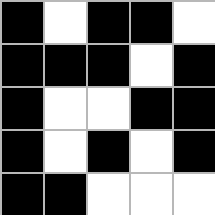[["black", "white", "black", "black", "white"], ["black", "black", "black", "white", "black"], ["black", "white", "white", "black", "black"], ["black", "white", "black", "white", "black"], ["black", "black", "white", "white", "white"]]